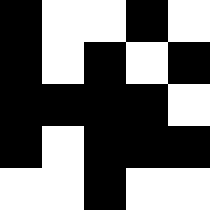[["black", "white", "white", "black", "white"], ["black", "white", "black", "white", "black"], ["black", "black", "black", "black", "white"], ["black", "white", "black", "black", "black"], ["white", "white", "black", "white", "white"]]